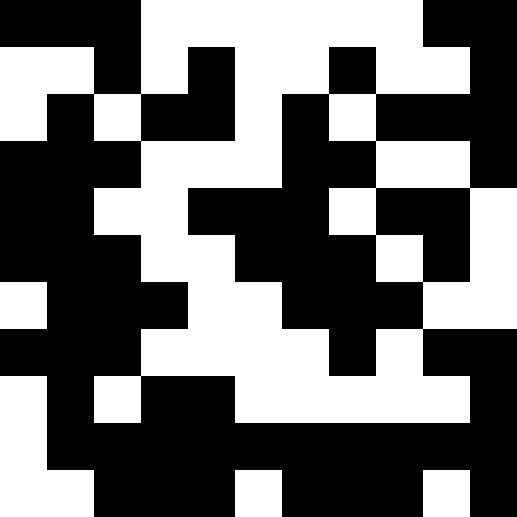[["black", "black", "black", "white", "white", "white", "white", "white", "white", "black", "black"], ["white", "white", "black", "white", "black", "white", "white", "black", "white", "white", "black"], ["white", "black", "white", "black", "black", "white", "black", "white", "black", "black", "black"], ["black", "black", "black", "white", "white", "white", "black", "black", "white", "white", "black"], ["black", "black", "white", "white", "black", "black", "black", "white", "black", "black", "white"], ["black", "black", "black", "white", "white", "black", "black", "black", "white", "black", "white"], ["white", "black", "black", "black", "white", "white", "black", "black", "black", "white", "white"], ["black", "black", "black", "white", "white", "white", "white", "black", "white", "black", "black"], ["white", "black", "white", "black", "black", "white", "white", "white", "white", "white", "black"], ["white", "black", "black", "black", "black", "black", "black", "black", "black", "black", "black"], ["white", "white", "black", "black", "black", "white", "black", "black", "black", "white", "black"]]